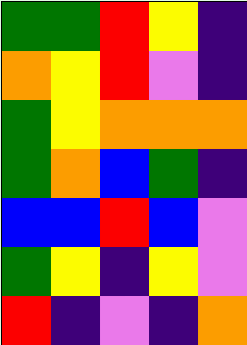[["green", "green", "red", "yellow", "indigo"], ["orange", "yellow", "red", "violet", "indigo"], ["green", "yellow", "orange", "orange", "orange"], ["green", "orange", "blue", "green", "indigo"], ["blue", "blue", "red", "blue", "violet"], ["green", "yellow", "indigo", "yellow", "violet"], ["red", "indigo", "violet", "indigo", "orange"]]